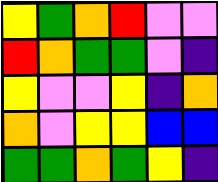[["yellow", "green", "orange", "red", "violet", "violet"], ["red", "orange", "green", "green", "violet", "indigo"], ["yellow", "violet", "violet", "yellow", "indigo", "orange"], ["orange", "violet", "yellow", "yellow", "blue", "blue"], ["green", "green", "orange", "green", "yellow", "indigo"]]